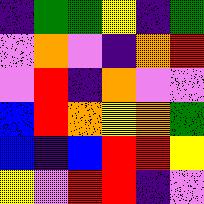[["indigo", "green", "green", "yellow", "indigo", "green"], ["violet", "orange", "violet", "indigo", "orange", "red"], ["violet", "red", "indigo", "orange", "violet", "violet"], ["blue", "red", "orange", "yellow", "orange", "green"], ["blue", "indigo", "blue", "red", "red", "yellow"], ["yellow", "violet", "red", "red", "indigo", "violet"]]